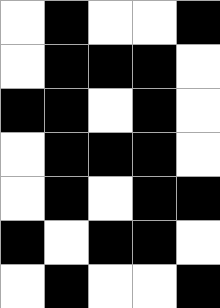[["white", "black", "white", "white", "black"], ["white", "black", "black", "black", "white"], ["black", "black", "white", "black", "white"], ["white", "black", "black", "black", "white"], ["white", "black", "white", "black", "black"], ["black", "white", "black", "black", "white"], ["white", "black", "white", "white", "black"]]